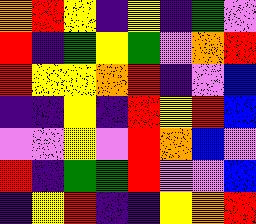[["orange", "red", "yellow", "indigo", "yellow", "indigo", "green", "violet"], ["red", "indigo", "green", "yellow", "green", "violet", "orange", "red"], ["red", "yellow", "yellow", "orange", "red", "indigo", "violet", "blue"], ["indigo", "indigo", "yellow", "indigo", "red", "yellow", "red", "blue"], ["violet", "violet", "yellow", "violet", "red", "orange", "blue", "violet"], ["red", "indigo", "green", "green", "red", "violet", "violet", "blue"], ["indigo", "yellow", "red", "indigo", "indigo", "yellow", "orange", "red"]]